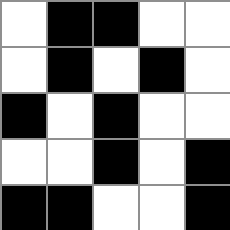[["white", "black", "black", "white", "white"], ["white", "black", "white", "black", "white"], ["black", "white", "black", "white", "white"], ["white", "white", "black", "white", "black"], ["black", "black", "white", "white", "black"]]